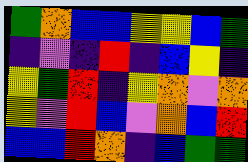[["green", "orange", "blue", "blue", "yellow", "yellow", "blue", "green"], ["indigo", "violet", "indigo", "red", "indigo", "blue", "yellow", "indigo"], ["yellow", "green", "red", "indigo", "yellow", "orange", "violet", "orange"], ["yellow", "violet", "red", "blue", "violet", "orange", "blue", "red"], ["blue", "blue", "red", "orange", "indigo", "blue", "green", "green"]]